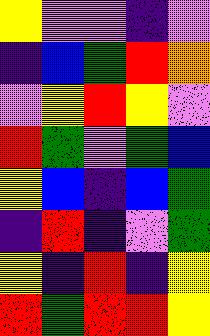[["yellow", "violet", "violet", "indigo", "violet"], ["indigo", "blue", "green", "red", "orange"], ["violet", "yellow", "red", "yellow", "violet"], ["red", "green", "violet", "green", "blue"], ["yellow", "blue", "indigo", "blue", "green"], ["indigo", "red", "indigo", "violet", "green"], ["yellow", "indigo", "red", "indigo", "yellow"], ["red", "green", "red", "red", "yellow"]]